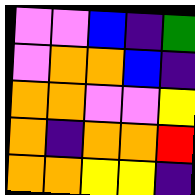[["violet", "violet", "blue", "indigo", "green"], ["violet", "orange", "orange", "blue", "indigo"], ["orange", "orange", "violet", "violet", "yellow"], ["orange", "indigo", "orange", "orange", "red"], ["orange", "orange", "yellow", "yellow", "indigo"]]